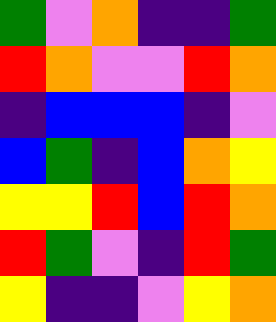[["green", "violet", "orange", "indigo", "indigo", "green"], ["red", "orange", "violet", "violet", "red", "orange"], ["indigo", "blue", "blue", "blue", "indigo", "violet"], ["blue", "green", "indigo", "blue", "orange", "yellow"], ["yellow", "yellow", "red", "blue", "red", "orange"], ["red", "green", "violet", "indigo", "red", "green"], ["yellow", "indigo", "indigo", "violet", "yellow", "orange"]]